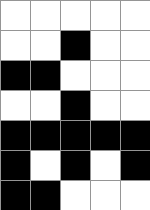[["white", "white", "white", "white", "white"], ["white", "white", "black", "white", "white"], ["black", "black", "white", "white", "white"], ["white", "white", "black", "white", "white"], ["black", "black", "black", "black", "black"], ["black", "white", "black", "white", "black"], ["black", "black", "white", "white", "white"]]